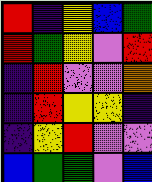[["red", "indigo", "yellow", "blue", "green"], ["red", "green", "yellow", "violet", "red"], ["indigo", "red", "violet", "violet", "orange"], ["indigo", "red", "yellow", "yellow", "indigo"], ["indigo", "yellow", "red", "violet", "violet"], ["blue", "green", "green", "violet", "blue"]]